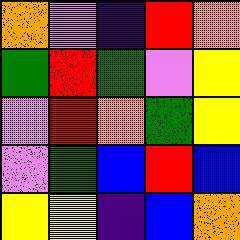[["orange", "violet", "indigo", "red", "orange"], ["green", "red", "green", "violet", "yellow"], ["violet", "red", "orange", "green", "yellow"], ["violet", "green", "blue", "red", "blue"], ["yellow", "yellow", "indigo", "blue", "orange"]]